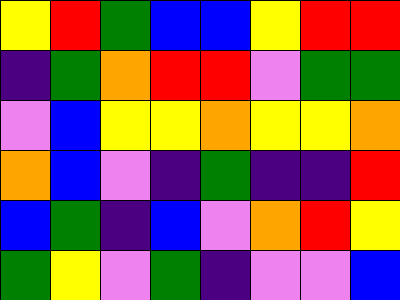[["yellow", "red", "green", "blue", "blue", "yellow", "red", "red"], ["indigo", "green", "orange", "red", "red", "violet", "green", "green"], ["violet", "blue", "yellow", "yellow", "orange", "yellow", "yellow", "orange"], ["orange", "blue", "violet", "indigo", "green", "indigo", "indigo", "red"], ["blue", "green", "indigo", "blue", "violet", "orange", "red", "yellow"], ["green", "yellow", "violet", "green", "indigo", "violet", "violet", "blue"]]